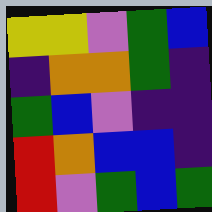[["yellow", "yellow", "violet", "green", "blue"], ["indigo", "orange", "orange", "green", "indigo"], ["green", "blue", "violet", "indigo", "indigo"], ["red", "orange", "blue", "blue", "indigo"], ["red", "violet", "green", "blue", "green"]]